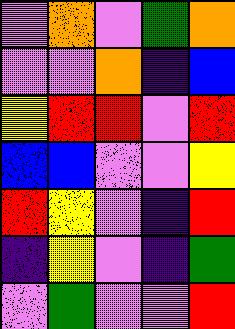[["violet", "orange", "violet", "green", "orange"], ["violet", "violet", "orange", "indigo", "blue"], ["yellow", "red", "red", "violet", "red"], ["blue", "blue", "violet", "violet", "yellow"], ["red", "yellow", "violet", "indigo", "red"], ["indigo", "yellow", "violet", "indigo", "green"], ["violet", "green", "violet", "violet", "red"]]